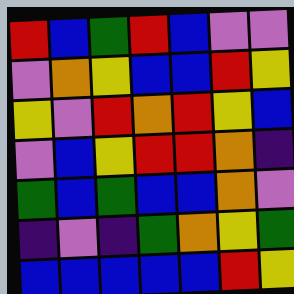[["red", "blue", "green", "red", "blue", "violet", "violet"], ["violet", "orange", "yellow", "blue", "blue", "red", "yellow"], ["yellow", "violet", "red", "orange", "red", "yellow", "blue"], ["violet", "blue", "yellow", "red", "red", "orange", "indigo"], ["green", "blue", "green", "blue", "blue", "orange", "violet"], ["indigo", "violet", "indigo", "green", "orange", "yellow", "green"], ["blue", "blue", "blue", "blue", "blue", "red", "yellow"]]